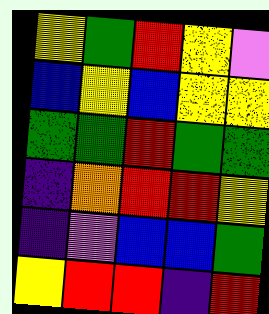[["yellow", "green", "red", "yellow", "violet"], ["blue", "yellow", "blue", "yellow", "yellow"], ["green", "green", "red", "green", "green"], ["indigo", "orange", "red", "red", "yellow"], ["indigo", "violet", "blue", "blue", "green"], ["yellow", "red", "red", "indigo", "red"]]